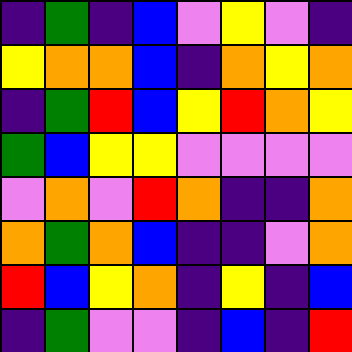[["indigo", "green", "indigo", "blue", "violet", "yellow", "violet", "indigo"], ["yellow", "orange", "orange", "blue", "indigo", "orange", "yellow", "orange"], ["indigo", "green", "red", "blue", "yellow", "red", "orange", "yellow"], ["green", "blue", "yellow", "yellow", "violet", "violet", "violet", "violet"], ["violet", "orange", "violet", "red", "orange", "indigo", "indigo", "orange"], ["orange", "green", "orange", "blue", "indigo", "indigo", "violet", "orange"], ["red", "blue", "yellow", "orange", "indigo", "yellow", "indigo", "blue"], ["indigo", "green", "violet", "violet", "indigo", "blue", "indigo", "red"]]